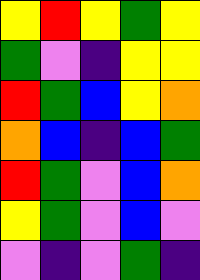[["yellow", "red", "yellow", "green", "yellow"], ["green", "violet", "indigo", "yellow", "yellow"], ["red", "green", "blue", "yellow", "orange"], ["orange", "blue", "indigo", "blue", "green"], ["red", "green", "violet", "blue", "orange"], ["yellow", "green", "violet", "blue", "violet"], ["violet", "indigo", "violet", "green", "indigo"]]